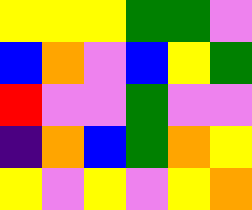[["yellow", "yellow", "yellow", "green", "green", "violet"], ["blue", "orange", "violet", "blue", "yellow", "green"], ["red", "violet", "violet", "green", "violet", "violet"], ["indigo", "orange", "blue", "green", "orange", "yellow"], ["yellow", "violet", "yellow", "violet", "yellow", "orange"]]